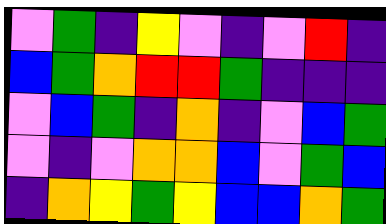[["violet", "green", "indigo", "yellow", "violet", "indigo", "violet", "red", "indigo"], ["blue", "green", "orange", "red", "red", "green", "indigo", "indigo", "indigo"], ["violet", "blue", "green", "indigo", "orange", "indigo", "violet", "blue", "green"], ["violet", "indigo", "violet", "orange", "orange", "blue", "violet", "green", "blue"], ["indigo", "orange", "yellow", "green", "yellow", "blue", "blue", "orange", "green"]]